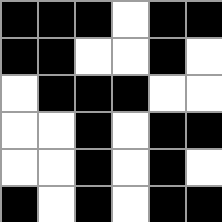[["black", "black", "black", "white", "black", "black"], ["black", "black", "white", "white", "black", "white"], ["white", "black", "black", "black", "white", "white"], ["white", "white", "black", "white", "black", "black"], ["white", "white", "black", "white", "black", "white"], ["black", "white", "black", "white", "black", "black"]]